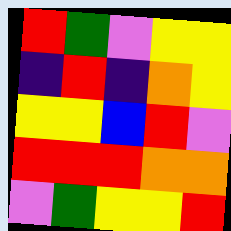[["red", "green", "violet", "yellow", "yellow"], ["indigo", "red", "indigo", "orange", "yellow"], ["yellow", "yellow", "blue", "red", "violet"], ["red", "red", "red", "orange", "orange"], ["violet", "green", "yellow", "yellow", "red"]]